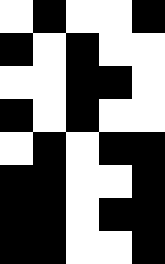[["white", "black", "white", "white", "black"], ["black", "white", "black", "white", "white"], ["white", "white", "black", "black", "white"], ["black", "white", "black", "white", "white"], ["white", "black", "white", "black", "black"], ["black", "black", "white", "white", "black"], ["black", "black", "white", "black", "black"], ["black", "black", "white", "white", "black"]]